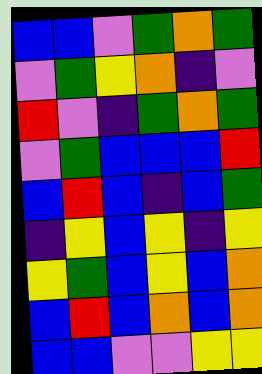[["blue", "blue", "violet", "green", "orange", "green"], ["violet", "green", "yellow", "orange", "indigo", "violet"], ["red", "violet", "indigo", "green", "orange", "green"], ["violet", "green", "blue", "blue", "blue", "red"], ["blue", "red", "blue", "indigo", "blue", "green"], ["indigo", "yellow", "blue", "yellow", "indigo", "yellow"], ["yellow", "green", "blue", "yellow", "blue", "orange"], ["blue", "red", "blue", "orange", "blue", "orange"], ["blue", "blue", "violet", "violet", "yellow", "yellow"]]